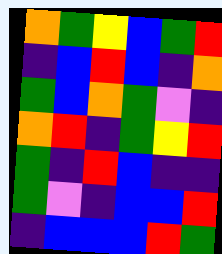[["orange", "green", "yellow", "blue", "green", "red"], ["indigo", "blue", "red", "blue", "indigo", "orange"], ["green", "blue", "orange", "green", "violet", "indigo"], ["orange", "red", "indigo", "green", "yellow", "red"], ["green", "indigo", "red", "blue", "indigo", "indigo"], ["green", "violet", "indigo", "blue", "blue", "red"], ["indigo", "blue", "blue", "blue", "red", "green"]]